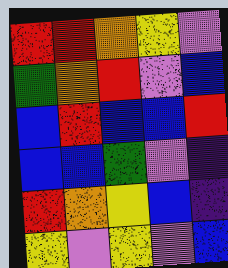[["red", "red", "orange", "yellow", "violet"], ["green", "orange", "red", "violet", "blue"], ["blue", "red", "blue", "blue", "red"], ["blue", "blue", "green", "violet", "indigo"], ["red", "orange", "yellow", "blue", "indigo"], ["yellow", "violet", "yellow", "violet", "blue"]]